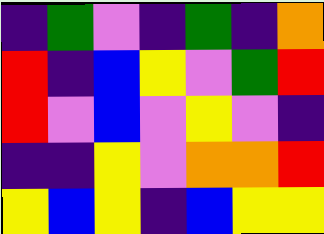[["indigo", "green", "violet", "indigo", "green", "indigo", "orange"], ["red", "indigo", "blue", "yellow", "violet", "green", "red"], ["red", "violet", "blue", "violet", "yellow", "violet", "indigo"], ["indigo", "indigo", "yellow", "violet", "orange", "orange", "red"], ["yellow", "blue", "yellow", "indigo", "blue", "yellow", "yellow"]]